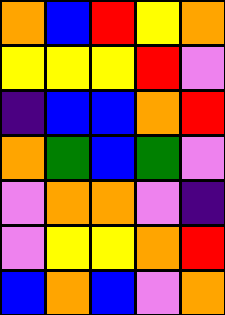[["orange", "blue", "red", "yellow", "orange"], ["yellow", "yellow", "yellow", "red", "violet"], ["indigo", "blue", "blue", "orange", "red"], ["orange", "green", "blue", "green", "violet"], ["violet", "orange", "orange", "violet", "indigo"], ["violet", "yellow", "yellow", "orange", "red"], ["blue", "orange", "blue", "violet", "orange"]]